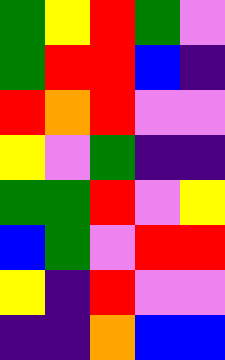[["green", "yellow", "red", "green", "violet"], ["green", "red", "red", "blue", "indigo"], ["red", "orange", "red", "violet", "violet"], ["yellow", "violet", "green", "indigo", "indigo"], ["green", "green", "red", "violet", "yellow"], ["blue", "green", "violet", "red", "red"], ["yellow", "indigo", "red", "violet", "violet"], ["indigo", "indigo", "orange", "blue", "blue"]]